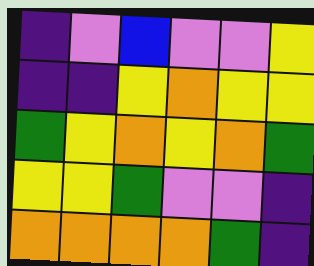[["indigo", "violet", "blue", "violet", "violet", "yellow"], ["indigo", "indigo", "yellow", "orange", "yellow", "yellow"], ["green", "yellow", "orange", "yellow", "orange", "green"], ["yellow", "yellow", "green", "violet", "violet", "indigo"], ["orange", "orange", "orange", "orange", "green", "indigo"]]